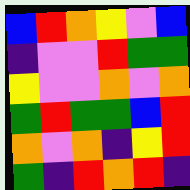[["blue", "red", "orange", "yellow", "violet", "blue"], ["indigo", "violet", "violet", "red", "green", "green"], ["yellow", "violet", "violet", "orange", "violet", "orange"], ["green", "red", "green", "green", "blue", "red"], ["orange", "violet", "orange", "indigo", "yellow", "red"], ["green", "indigo", "red", "orange", "red", "indigo"]]